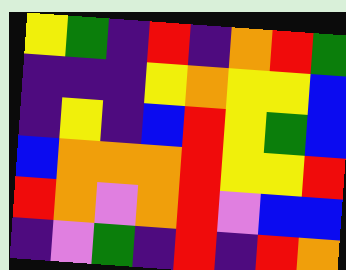[["yellow", "green", "indigo", "red", "indigo", "orange", "red", "green"], ["indigo", "indigo", "indigo", "yellow", "orange", "yellow", "yellow", "blue"], ["indigo", "yellow", "indigo", "blue", "red", "yellow", "green", "blue"], ["blue", "orange", "orange", "orange", "red", "yellow", "yellow", "red"], ["red", "orange", "violet", "orange", "red", "violet", "blue", "blue"], ["indigo", "violet", "green", "indigo", "red", "indigo", "red", "orange"]]